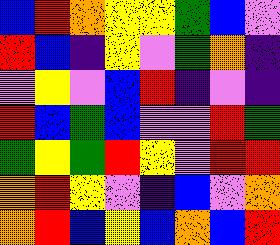[["blue", "red", "orange", "yellow", "yellow", "green", "blue", "violet"], ["red", "blue", "indigo", "yellow", "violet", "green", "orange", "indigo"], ["violet", "yellow", "violet", "blue", "red", "indigo", "violet", "indigo"], ["red", "blue", "green", "blue", "violet", "violet", "red", "green"], ["green", "yellow", "green", "red", "yellow", "violet", "red", "red"], ["orange", "red", "yellow", "violet", "indigo", "blue", "violet", "orange"], ["orange", "red", "blue", "yellow", "blue", "orange", "blue", "red"]]